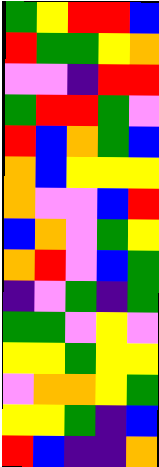[["green", "yellow", "red", "red", "blue"], ["red", "green", "green", "yellow", "orange"], ["violet", "violet", "indigo", "red", "red"], ["green", "red", "red", "green", "violet"], ["red", "blue", "orange", "green", "blue"], ["orange", "blue", "yellow", "yellow", "yellow"], ["orange", "violet", "violet", "blue", "red"], ["blue", "orange", "violet", "green", "yellow"], ["orange", "red", "violet", "blue", "green"], ["indigo", "violet", "green", "indigo", "green"], ["green", "green", "violet", "yellow", "violet"], ["yellow", "yellow", "green", "yellow", "yellow"], ["violet", "orange", "orange", "yellow", "green"], ["yellow", "yellow", "green", "indigo", "blue"], ["red", "blue", "indigo", "indigo", "orange"]]